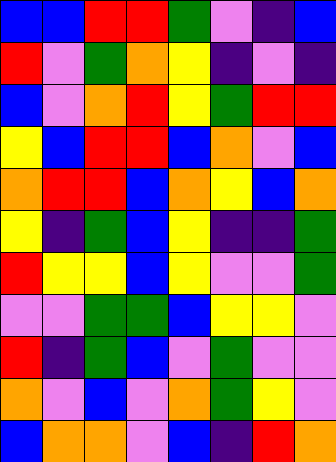[["blue", "blue", "red", "red", "green", "violet", "indigo", "blue"], ["red", "violet", "green", "orange", "yellow", "indigo", "violet", "indigo"], ["blue", "violet", "orange", "red", "yellow", "green", "red", "red"], ["yellow", "blue", "red", "red", "blue", "orange", "violet", "blue"], ["orange", "red", "red", "blue", "orange", "yellow", "blue", "orange"], ["yellow", "indigo", "green", "blue", "yellow", "indigo", "indigo", "green"], ["red", "yellow", "yellow", "blue", "yellow", "violet", "violet", "green"], ["violet", "violet", "green", "green", "blue", "yellow", "yellow", "violet"], ["red", "indigo", "green", "blue", "violet", "green", "violet", "violet"], ["orange", "violet", "blue", "violet", "orange", "green", "yellow", "violet"], ["blue", "orange", "orange", "violet", "blue", "indigo", "red", "orange"]]